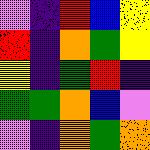[["violet", "indigo", "red", "blue", "yellow"], ["red", "indigo", "orange", "green", "yellow"], ["yellow", "indigo", "green", "red", "indigo"], ["green", "green", "orange", "blue", "violet"], ["violet", "indigo", "orange", "green", "orange"]]